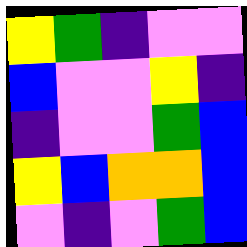[["yellow", "green", "indigo", "violet", "violet"], ["blue", "violet", "violet", "yellow", "indigo"], ["indigo", "violet", "violet", "green", "blue"], ["yellow", "blue", "orange", "orange", "blue"], ["violet", "indigo", "violet", "green", "blue"]]